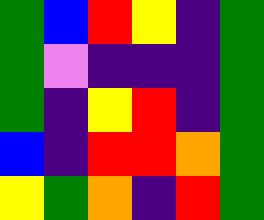[["green", "blue", "red", "yellow", "indigo", "green"], ["green", "violet", "indigo", "indigo", "indigo", "green"], ["green", "indigo", "yellow", "red", "indigo", "green"], ["blue", "indigo", "red", "red", "orange", "green"], ["yellow", "green", "orange", "indigo", "red", "green"]]